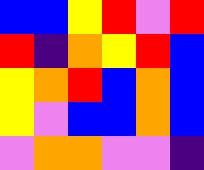[["blue", "blue", "yellow", "red", "violet", "red"], ["red", "indigo", "orange", "yellow", "red", "blue"], ["yellow", "orange", "red", "blue", "orange", "blue"], ["yellow", "violet", "blue", "blue", "orange", "blue"], ["violet", "orange", "orange", "violet", "violet", "indigo"]]